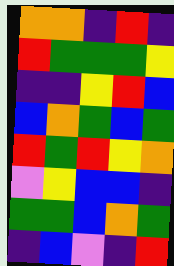[["orange", "orange", "indigo", "red", "indigo"], ["red", "green", "green", "green", "yellow"], ["indigo", "indigo", "yellow", "red", "blue"], ["blue", "orange", "green", "blue", "green"], ["red", "green", "red", "yellow", "orange"], ["violet", "yellow", "blue", "blue", "indigo"], ["green", "green", "blue", "orange", "green"], ["indigo", "blue", "violet", "indigo", "red"]]